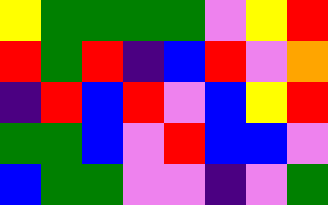[["yellow", "green", "green", "green", "green", "violet", "yellow", "red"], ["red", "green", "red", "indigo", "blue", "red", "violet", "orange"], ["indigo", "red", "blue", "red", "violet", "blue", "yellow", "red"], ["green", "green", "blue", "violet", "red", "blue", "blue", "violet"], ["blue", "green", "green", "violet", "violet", "indigo", "violet", "green"]]